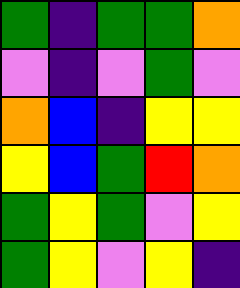[["green", "indigo", "green", "green", "orange"], ["violet", "indigo", "violet", "green", "violet"], ["orange", "blue", "indigo", "yellow", "yellow"], ["yellow", "blue", "green", "red", "orange"], ["green", "yellow", "green", "violet", "yellow"], ["green", "yellow", "violet", "yellow", "indigo"]]